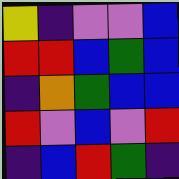[["yellow", "indigo", "violet", "violet", "blue"], ["red", "red", "blue", "green", "blue"], ["indigo", "orange", "green", "blue", "blue"], ["red", "violet", "blue", "violet", "red"], ["indigo", "blue", "red", "green", "indigo"]]